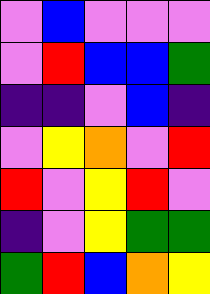[["violet", "blue", "violet", "violet", "violet"], ["violet", "red", "blue", "blue", "green"], ["indigo", "indigo", "violet", "blue", "indigo"], ["violet", "yellow", "orange", "violet", "red"], ["red", "violet", "yellow", "red", "violet"], ["indigo", "violet", "yellow", "green", "green"], ["green", "red", "blue", "orange", "yellow"]]